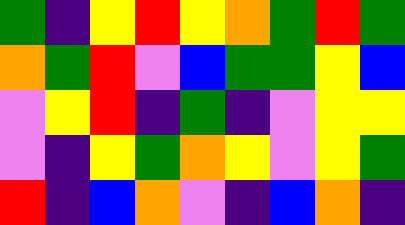[["green", "indigo", "yellow", "red", "yellow", "orange", "green", "red", "green"], ["orange", "green", "red", "violet", "blue", "green", "green", "yellow", "blue"], ["violet", "yellow", "red", "indigo", "green", "indigo", "violet", "yellow", "yellow"], ["violet", "indigo", "yellow", "green", "orange", "yellow", "violet", "yellow", "green"], ["red", "indigo", "blue", "orange", "violet", "indigo", "blue", "orange", "indigo"]]